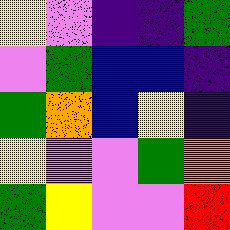[["yellow", "violet", "indigo", "indigo", "green"], ["violet", "green", "blue", "blue", "indigo"], ["green", "orange", "blue", "yellow", "indigo"], ["yellow", "violet", "violet", "green", "orange"], ["green", "yellow", "violet", "violet", "red"]]